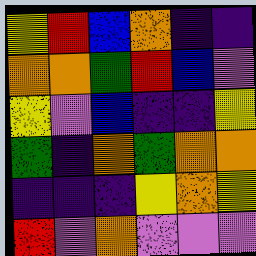[["yellow", "red", "blue", "orange", "indigo", "indigo"], ["orange", "orange", "green", "red", "blue", "violet"], ["yellow", "violet", "blue", "indigo", "indigo", "yellow"], ["green", "indigo", "orange", "green", "orange", "orange"], ["indigo", "indigo", "indigo", "yellow", "orange", "yellow"], ["red", "violet", "orange", "violet", "violet", "violet"]]